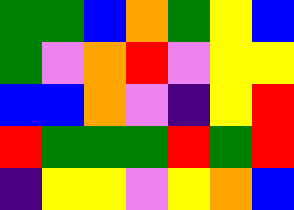[["green", "green", "blue", "orange", "green", "yellow", "blue"], ["green", "violet", "orange", "red", "violet", "yellow", "yellow"], ["blue", "blue", "orange", "violet", "indigo", "yellow", "red"], ["red", "green", "green", "green", "red", "green", "red"], ["indigo", "yellow", "yellow", "violet", "yellow", "orange", "blue"]]